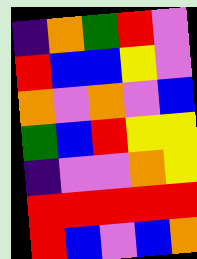[["indigo", "orange", "green", "red", "violet"], ["red", "blue", "blue", "yellow", "violet"], ["orange", "violet", "orange", "violet", "blue"], ["green", "blue", "red", "yellow", "yellow"], ["indigo", "violet", "violet", "orange", "yellow"], ["red", "red", "red", "red", "red"], ["red", "blue", "violet", "blue", "orange"]]